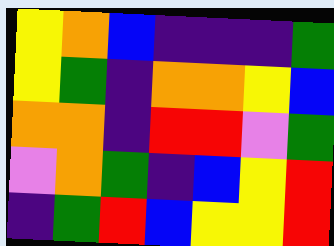[["yellow", "orange", "blue", "indigo", "indigo", "indigo", "green"], ["yellow", "green", "indigo", "orange", "orange", "yellow", "blue"], ["orange", "orange", "indigo", "red", "red", "violet", "green"], ["violet", "orange", "green", "indigo", "blue", "yellow", "red"], ["indigo", "green", "red", "blue", "yellow", "yellow", "red"]]